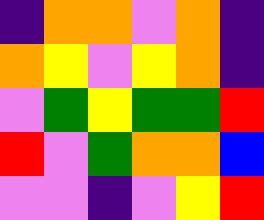[["indigo", "orange", "orange", "violet", "orange", "indigo"], ["orange", "yellow", "violet", "yellow", "orange", "indigo"], ["violet", "green", "yellow", "green", "green", "red"], ["red", "violet", "green", "orange", "orange", "blue"], ["violet", "violet", "indigo", "violet", "yellow", "red"]]